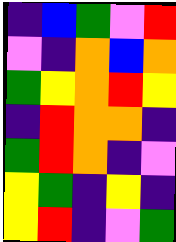[["indigo", "blue", "green", "violet", "red"], ["violet", "indigo", "orange", "blue", "orange"], ["green", "yellow", "orange", "red", "yellow"], ["indigo", "red", "orange", "orange", "indigo"], ["green", "red", "orange", "indigo", "violet"], ["yellow", "green", "indigo", "yellow", "indigo"], ["yellow", "red", "indigo", "violet", "green"]]